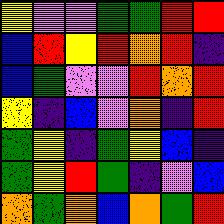[["yellow", "violet", "violet", "green", "green", "red", "red"], ["blue", "red", "yellow", "red", "orange", "red", "indigo"], ["blue", "green", "violet", "violet", "red", "orange", "red"], ["yellow", "indigo", "blue", "violet", "orange", "indigo", "red"], ["green", "yellow", "indigo", "green", "yellow", "blue", "indigo"], ["green", "yellow", "red", "green", "indigo", "violet", "blue"], ["orange", "green", "orange", "blue", "orange", "green", "red"]]